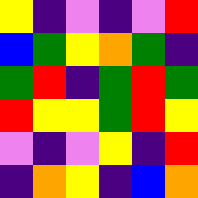[["yellow", "indigo", "violet", "indigo", "violet", "red"], ["blue", "green", "yellow", "orange", "green", "indigo"], ["green", "red", "indigo", "green", "red", "green"], ["red", "yellow", "yellow", "green", "red", "yellow"], ["violet", "indigo", "violet", "yellow", "indigo", "red"], ["indigo", "orange", "yellow", "indigo", "blue", "orange"]]